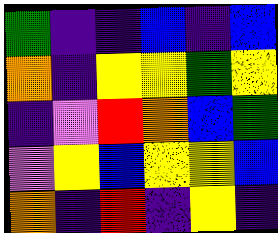[["green", "indigo", "indigo", "blue", "indigo", "blue"], ["orange", "indigo", "yellow", "yellow", "green", "yellow"], ["indigo", "violet", "red", "orange", "blue", "green"], ["violet", "yellow", "blue", "yellow", "yellow", "blue"], ["orange", "indigo", "red", "indigo", "yellow", "indigo"]]